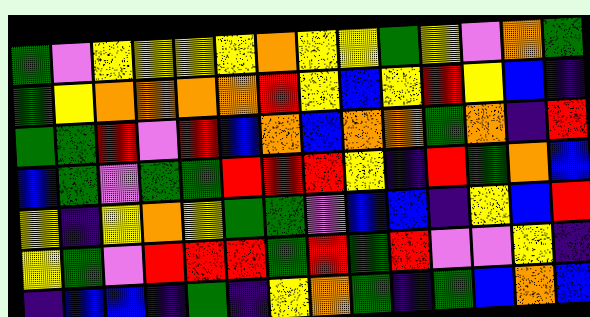[["green", "violet", "yellow", "yellow", "yellow", "yellow", "orange", "yellow", "yellow", "green", "yellow", "violet", "orange", "green"], ["green", "yellow", "orange", "orange", "orange", "orange", "red", "yellow", "blue", "yellow", "red", "yellow", "blue", "indigo"], ["green", "green", "red", "violet", "red", "blue", "orange", "blue", "orange", "orange", "green", "orange", "indigo", "red"], ["blue", "green", "violet", "green", "green", "red", "red", "red", "yellow", "indigo", "red", "green", "orange", "blue"], ["yellow", "indigo", "yellow", "orange", "yellow", "green", "green", "violet", "blue", "blue", "indigo", "yellow", "blue", "red"], ["yellow", "green", "violet", "red", "red", "red", "green", "red", "green", "red", "violet", "violet", "yellow", "indigo"], ["indigo", "blue", "blue", "indigo", "green", "indigo", "yellow", "orange", "green", "indigo", "green", "blue", "orange", "blue"]]